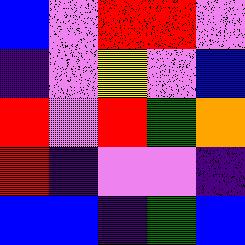[["blue", "violet", "red", "red", "violet"], ["indigo", "violet", "yellow", "violet", "blue"], ["red", "violet", "red", "green", "orange"], ["red", "indigo", "violet", "violet", "indigo"], ["blue", "blue", "indigo", "green", "blue"]]